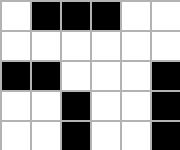[["white", "black", "black", "black", "white", "white"], ["white", "white", "white", "white", "white", "white"], ["black", "black", "white", "white", "white", "black"], ["white", "white", "black", "white", "white", "black"], ["white", "white", "black", "white", "white", "black"]]